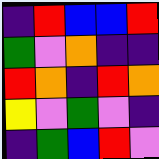[["indigo", "red", "blue", "blue", "red"], ["green", "violet", "orange", "indigo", "indigo"], ["red", "orange", "indigo", "red", "orange"], ["yellow", "violet", "green", "violet", "indigo"], ["indigo", "green", "blue", "red", "violet"]]